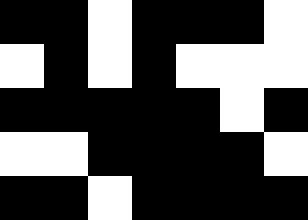[["black", "black", "white", "black", "black", "black", "white"], ["white", "black", "white", "black", "white", "white", "white"], ["black", "black", "black", "black", "black", "white", "black"], ["white", "white", "black", "black", "black", "black", "white"], ["black", "black", "white", "black", "black", "black", "black"]]